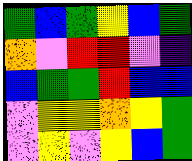[["green", "blue", "green", "yellow", "blue", "green"], ["orange", "violet", "red", "red", "violet", "indigo"], ["blue", "green", "green", "red", "blue", "blue"], ["violet", "yellow", "yellow", "orange", "yellow", "green"], ["violet", "yellow", "violet", "yellow", "blue", "green"]]